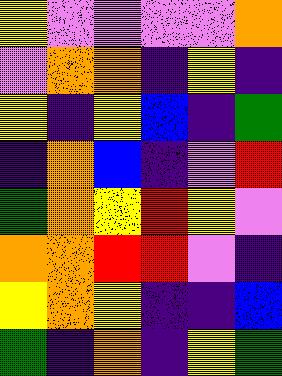[["yellow", "violet", "violet", "violet", "violet", "orange"], ["violet", "orange", "orange", "indigo", "yellow", "indigo"], ["yellow", "indigo", "yellow", "blue", "indigo", "green"], ["indigo", "orange", "blue", "indigo", "violet", "red"], ["green", "orange", "yellow", "red", "yellow", "violet"], ["orange", "orange", "red", "red", "violet", "indigo"], ["yellow", "orange", "yellow", "indigo", "indigo", "blue"], ["green", "indigo", "orange", "indigo", "yellow", "green"]]